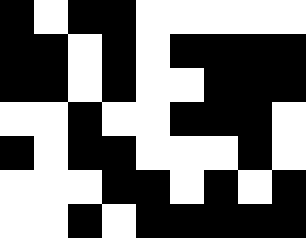[["black", "white", "black", "black", "white", "white", "white", "white", "white"], ["black", "black", "white", "black", "white", "black", "black", "black", "black"], ["black", "black", "white", "black", "white", "white", "black", "black", "black"], ["white", "white", "black", "white", "white", "black", "black", "black", "white"], ["black", "white", "black", "black", "white", "white", "white", "black", "white"], ["white", "white", "white", "black", "black", "white", "black", "white", "black"], ["white", "white", "black", "white", "black", "black", "black", "black", "black"]]